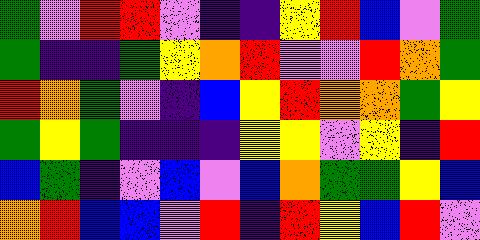[["green", "violet", "red", "red", "violet", "indigo", "indigo", "yellow", "red", "blue", "violet", "green"], ["green", "indigo", "indigo", "green", "yellow", "orange", "red", "violet", "violet", "red", "orange", "green"], ["red", "orange", "green", "violet", "indigo", "blue", "yellow", "red", "orange", "orange", "green", "yellow"], ["green", "yellow", "green", "indigo", "indigo", "indigo", "yellow", "yellow", "violet", "yellow", "indigo", "red"], ["blue", "green", "indigo", "violet", "blue", "violet", "blue", "orange", "green", "green", "yellow", "blue"], ["orange", "red", "blue", "blue", "violet", "red", "indigo", "red", "yellow", "blue", "red", "violet"]]